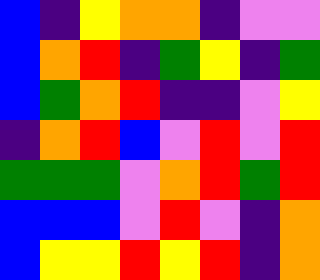[["blue", "indigo", "yellow", "orange", "orange", "indigo", "violet", "violet"], ["blue", "orange", "red", "indigo", "green", "yellow", "indigo", "green"], ["blue", "green", "orange", "red", "indigo", "indigo", "violet", "yellow"], ["indigo", "orange", "red", "blue", "violet", "red", "violet", "red"], ["green", "green", "green", "violet", "orange", "red", "green", "red"], ["blue", "blue", "blue", "violet", "red", "violet", "indigo", "orange"], ["blue", "yellow", "yellow", "red", "yellow", "red", "indigo", "orange"]]